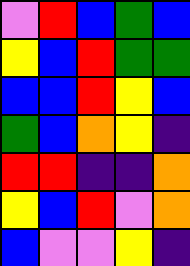[["violet", "red", "blue", "green", "blue"], ["yellow", "blue", "red", "green", "green"], ["blue", "blue", "red", "yellow", "blue"], ["green", "blue", "orange", "yellow", "indigo"], ["red", "red", "indigo", "indigo", "orange"], ["yellow", "blue", "red", "violet", "orange"], ["blue", "violet", "violet", "yellow", "indigo"]]